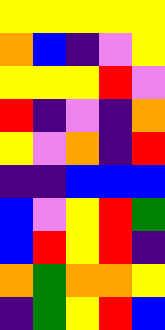[["yellow", "yellow", "yellow", "yellow", "yellow"], ["orange", "blue", "indigo", "violet", "yellow"], ["yellow", "yellow", "yellow", "red", "violet"], ["red", "indigo", "violet", "indigo", "orange"], ["yellow", "violet", "orange", "indigo", "red"], ["indigo", "indigo", "blue", "blue", "blue"], ["blue", "violet", "yellow", "red", "green"], ["blue", "red", "yellow", "red", "indigo"], ["orange", "green", "orange", "orange", "yellow"], ["indigo", "green", "yellow", "red", "blue"]]